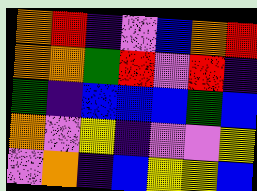[["orange", "red", "indigo", "violet", "blue", "orange", "red"], ["orange", "orange", "green", "red", "violet", "red", "indigo"], ["green", "indigo", "blue", "blue", "blue", "green", "blue"], ["orange", "violet", "yellow", "indigo", "violet", "violet", "yellow"], ["violet", "orange", "indigo", "blue", "yellow", "yellow", "blue"]]